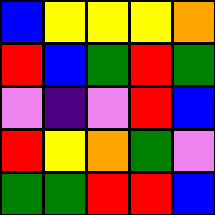[["blue", "yellow", "yellow", "yellow", "orange"], ["red", "blue", "green", "red", "green"], ["violet", "indigo", "violet", "red", "blue"], ["red", "yellow", "orange", "green", "violet"], ["green", "green", "red", "red", "blue"]]